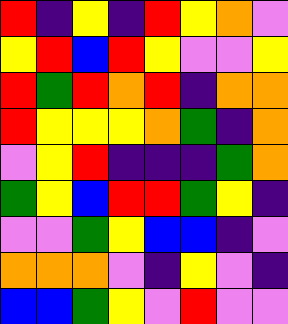[["red", "indigo", "yellow", "indigo", "red", "yellow", "orange", "violet"], ["yellow", "red", "blue", "red", "yellow", "violet", "violet", "yellow"], ["red", "green", "red", "orange", "red", "indigo", "orange", "orange"], ["red", "yellow", "yellow", "yellow", "orange", "green", "indigo", "orange"], ["violet", "yellow", "red", "indigo", "indigo", "indigo", "green", "orange"], ["green", "yellow", "blue", "red", "red", "green", "yellow", "indigo"], ["violet", "violet", "green", "yellow", "blue", "blue", "indigo", "violet"], ["orange", "orange", "orange", "violet", "indigo", "yellow", "violet", "indigo"], ["blue", "blue", "green", "yellow", "violet", "red", "violet", "violet"]]